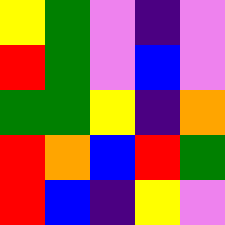[["yellow", "green", "violet", "indigo", "violet"], ["red", "green", "violet", "blue", "violet"], ["green", "green", "yellow", "indigo", "orange"], ["red", "orange", "blue", "red", "green"], ["red", "blue", "indigo", "yellow", "violet"]]